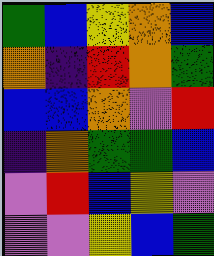[["green", "blue", "yellow", "orange", "blue"], ["orange", "indigo", "red", "orange", "green"], ["blue", "blue", "orange", "violet", "red"], ["indigo", "orange", "green", "green", "blue"], ["violet", "red", "blue", "yellow", "violet"], ["violet", "violet", "yellow", "blue", "green"]]